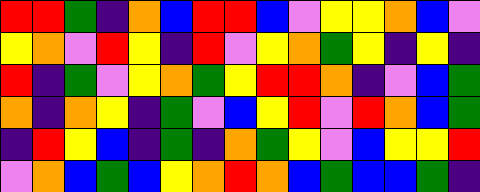[["red", "red", "green", "indigo", "orange", "blue", "red", "red", "blue", "violet", "yellow", "yellow", "orange", "blue", "violet"], ["yellow", "orange", "violet", "red", "yellow", "indigo", "red", "violet", "yellow", "orange", "green", "yellow", "indigo", "yellow", "indigo"], ["red", "indigo", "green", "violet", "yellow", "orange", "green", "yellow", "red", "red", "orange", "indigo", "violet", "blue", "green"], ["orange", "indigo", "orange", "yellow", "indigo", "green", "violet", "blue", "yellow", "red", "violet", "red", "orange", "blue", "green"], ["indigo", "red", "yellow", "blue", "indigo", "green", "indigo", "orange", "green", "yellow", "violet", "blue", "yellow", "yellow", "red"], ["violet", "orange", "blue", "green", "blue", "yellow", "orange", "red", "orange", "blue", "green", "blue", "blue", "green", "indigo"]]